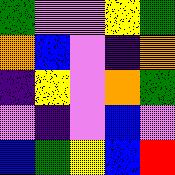[["green", "violet", "violet", "yellow", "green"], ["orange", "blue", "violet", "indigo", "orange"], ["indigo", "yellow", "violet", "orange", "green"], ["violet", "indigo", "violet", "blue", "violet"], ["blue", "green", "yellow", "blue", "red"]]